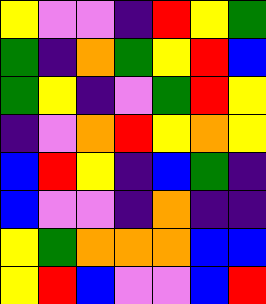[["yellow", "violet", "violet", "indigo", "red", "yellow", "green"], ["green", "indigo", "orange", "green", "yellow", "red", "blue"], ["green", "yellow", "indigo", "violet", "green", "red", "yellow"], ["indigo", "violet", "orange", "red", "yellow", "orange", "yellow"], ["blue", "red", "yellow", "indigo", "blue", "green", "indigo"], ["blue", "violet", "violet", "indigo", "orange", "indigo", "indigo"], ["yellow", "green", "orange", "orange", "orange", "blue", "blue"], ["yellow", "red", "blue", "violet", "violet", "blue", "red"]]